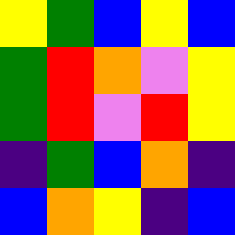[["yellow", "green", "blue", "yellow", "blue"], ["green", "red", "orange", "violet", "yellow"], ["green", "red", "violet", "red", "yellow"], ["indigo", "green", "blue", "orange", "indigo"], ["blue", "orange", "yellow", "indigo", "blue"]]